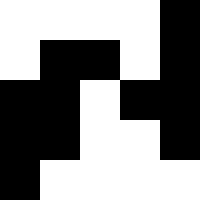[["white", "white", "white", "white", "black"], ["white", "black", "black", "white", "black"], ["black", "black", "white", "black", "black"], ["black", "black", "white", "white", "black"], ["black", "white", "white", "white", "white"]]